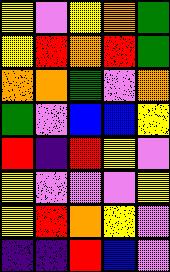[["yellow", "violet", "yellow", "orange", "green"], ["yellow", "red", "orange", "red", "green"], ["orange", "orange", "green", "violet", "orange"], ["green", "violet", "blue", "blue", "yellow"], ["red", "indigo", "red", "yellow", "violet"], ["yellow", "violet", "violet", "violet", "yellow"], ["yellow", "red", "orange", "yellow", "violet"], ["indigo", "indigo", "red", "blue", "violet"]]